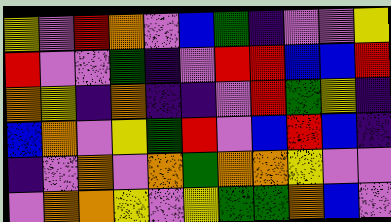[["yellow", "violet", "red", "orange", "violet", "blue", "green", "indigo", "violet", "violet", "yellow"], ["red", "violet", "violet", "green", "indigo", "violet", "red", "red", "blue", "blue", "red"], ["orange", "yellow", "indigo", "orange", "indigo", "indigo", "violet", "red", "green", "yellow", "indigo"], ["blue", "orange", "violet", "yellow", "green", "red", "violet", "blue", "red", "blue", "indigo"], ["indigo", "violet", "orange", "violet", "orange", "green", "orange", "orange", "yellow", "violet", "violet"], ["violet", "orange", "orange", "yellow", "violet", "yellow", "green", "green", "orange", "blue", "violet"]]